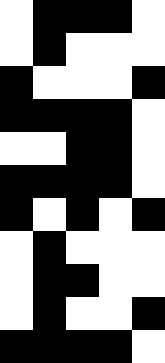[["white", "black", "black", "black", "white"], ["white", "black", "white", "white", "white"], ["black", "white", "white", "white", "black"], ["black", "black", "black", "black", "white"], ["white", "white", "black", "black", "white"], ["black", "black", "black", "black", "white"], ["black", "white", "black", "white", "black"], ["white", "black", "white", "white", "white"], ["white", "black", "black", "white", "white"], ["white", "black", "white", "white", "black"], ["black", "black", "black", "black", "white"]]